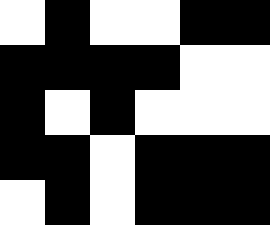[["white", "black", "white", "white", "black", "black"], ["black", "black", "black", "black", "white", "white"], ["black", "white", "black", "white", "white", "white"], ["black", "black", "white", "black", "black", "black"], ["white", "black", "white", "black", "black", "black"]]